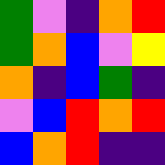[["green", "violet", "indigo", "orange", "red"], ["green", "orange", "blue", "violet", "yellow"], ["orange", "indigo", "blue", "green", "indigo"], ["violet", "blue", "red", "orange", "red"], ["blue", "orange", "red", "indigo", "indigo"]]